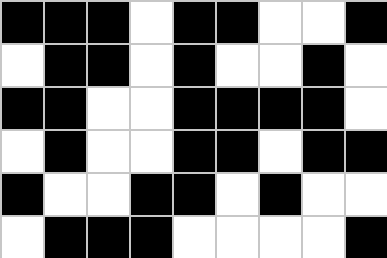[["black", "black", "black", "white", "black", "black", "white", "white", "black"], ["white", "black", "black", "white", "black", "white", "white", "black", "white"], ["black", "black", "white", "white", "black", "black", "black", "black", "white"], ["white", "black", "white", "white", "black", "black", "white", "black", "black"], ["black", "white", "white", "black", "black", "white", "black", "white", "white"], ["white", "black", "black", "black", "white", "white", "white", "white", "black"]]